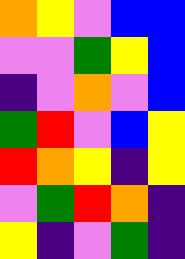[["orange", "yellow", "violet", "blue", "blue"], ["violet", "violet", "green", "yellow", "blue"], ["indigo", "violet", "orange", "violet", "blue"], ["green", "red", "violet", "blue", "yellow"], ["red", "orange", "yellow", "indigo", "yellow"], ["violet", "green", "red", "orange", "indigo"], ["yellow", "indigo", "violet", "green", "indigo"]]